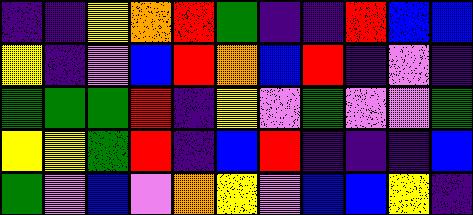[["indigo", "indigo", "yellow", "orange", "red", "green", "indigo", "indigo", "red", "blue", "blue"], ["yellow", "indigo", "violet", "blue", "red", "orange", "blue", "red", "indigo", "violet", "indigo"], ["green", "green", "green", "red", "indigo", "yellow", "violet", "green", "violet", "violet", "green"], ["yellow", "yellow", "green", "red", "indigo", "blue", "red", "indigo", "indigo", "indigo", "blue"], ["green", "violet", "blue", "violet", "orange", "yellow", "violet", "blue", "blue", "yellow", "indigo"]]